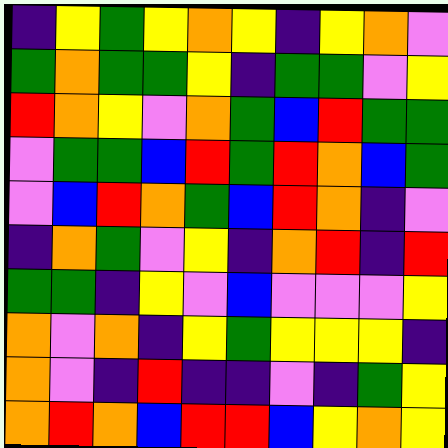[["indigo", "yellow", "green", "yellow", "orange", "yellow", "indigo", "yellow", "orange", "violet"], ["green", "orange", "green", "green", "yellow", "indigo", "green", "green", "violet", "yellow"], ["red", "orange", "yellow", "violet", "orange", "green", "blue", "red", "green", "green"], ["violet", "green", "green", "blue", "red", "green", "red", "orange", "blue", "green"], ["violet", "blue", "red", "orange", "green", "blue", "red", "orange", "indigo", "violet"], ["indigo", "orange", "green", "violet", "yellow", "indigo", "orange", "red", "indigo", "red"], ["green", "green", "indigo", "yellow", "violet", "blue", "violet", "violet", "violet", "yellow"], ["orange", "violet", "orange", "indigo", "yellow", "green", "yellow", "yellow", "yellow", "indigo"], ["orange", "violet", "indigo", "red", "indigo", "indigo", "violet", "indigo", "green", "yellow"], ["orange", "red", "orange", "blue", "red", "red", "blue", "yellow", "orange", "yellow"]]